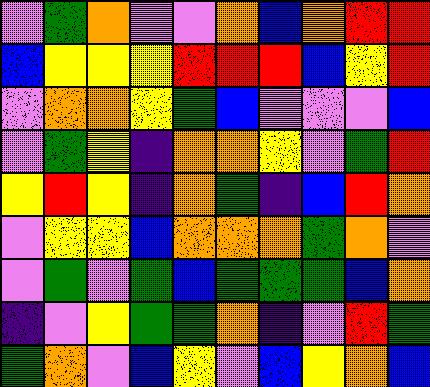[["violet", "green", "orange", "violet", "violet", "orange", "blue", "orange", "red", "red"], ["blue", "yellow", "yellow", "yellow", "red", "red", "red", "blue", "yellow", "red"], ["violet", "orange", "orange", "yellow", "green", "blue", "violet", "violet", "violet", "blue"], ["violet", "green", "yellow", "indigo", "orange", "orange", "yellow", "violet", "green", "red"], ["yellow", "red", "yellow", "indigo", "orange", "green", "indigo", "blue", "red", "orange"], ["violet", "yellow", "yellow", "blue", "orange", "orange", "orange", "green", "orange", "violet"], ["violet", "green", "violet", "green", "blue", "green", "green", "green", "blue", "orange"], ["indigo", "violet", "yellow", "green", "green", "orange", "indigo", "violet", "red", "green"], ["green", "orange", "violet", "blue", "yellow", "violet", "blue", "yellow", "orange", "blue"]]